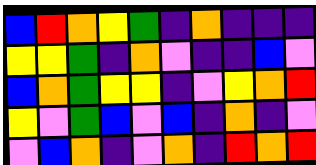[["blue", "red", "orange", "yellow", "green", "indigo", "orange", "indigo", "indigo", "indigo"], ["yellow", "yellow", "green", "indigo", "orange", "violet", "indigo", "indigo", "blue", "violet"], ["blue", "orange", "green", "yellow", "yellow", "indigo", "violet", "yellow", "orange", "red"], ["yellow", "violet", "green", "blue", "violet", "blue", "indigo", "orange", "indigo", "violet"], ["violet", "blue", "orange", "indigo", "violet", "orange", "indigo", "red", "orange", "red"]]